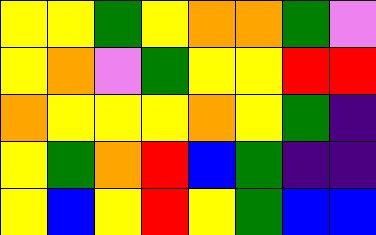[["yellow", "yellow", "green", "yellow", "orange", "orange", "green", "violet"], ["yellow", "orange", "violet", "green", "yellow", "yellow", "red", "red"], ["orange", "yellow", "yellow", "yellow", "orange", "yellow", "green", "indigo"], ["yellow", "green", "orange", "red", "blue", "green", "indigo", "indigo"], ["yellow", "blue", "yellow", "red", "yellow", "green", "blue", "blue"]]